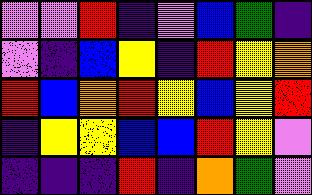[["violet", "violet", "red", "indigo", "violet", "blue", "green", "indigo"], ["violet", "indigo", "blue", "yellow", "indigo", "red", "yellow", "orange"], ["red", "blue", "orange", "red", "yellow", "blue", "yellow", "red"], ["indigo", "yellow", "yellow", "blue", "blue", "red", "yellow", "violet"], ["indigo", "indigo", "indigo", "red", "indigo", "orange", "green", "violet"]]